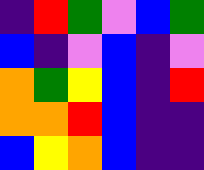[["indigo", "red", "green", "violet", "blue", "green"], ["blue", "indigo", "violet", "blue", "indigo", "violet"], ["orange", "green", "yellow", "blue", "indigo", "red"], ["orange", "orange", "red", "blue", "indigo", "indigo"], ["blue", "yellow", "orange", "blue", "indigo", "indigo"]]